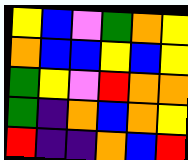[["yellow", "blue", "violet", "green", "orange", "yellow"], ["orange", "blue", "blue", "yellow", "blue", "yellow"], ["green", "yellow", "violet", "red", "orange", "orange"], ["green", "indigo", "orange", "blue", "orange", "yellow"], ["red", "indigo", "indigo", "orange", "blue", "red"]]